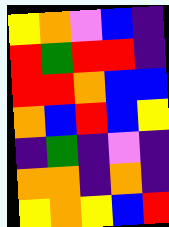[["yellow", "orange", "violet", "blue", "indigo"], ["red", "green", "red", "red", "indigo"], ["red", "red", "orange", "blue", "blue"], ["orange", "blue", "red", "blue", "yellow"], ["indigo", "green", "indigo", "violet", "indigo"], ["orange", "orange", "indigo", "orange", "indigo"], ["yellow", "orange", "yellow", "blue", "red"]]